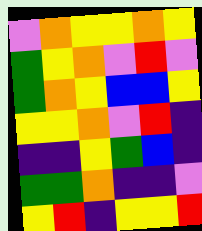[["violet", "orange", "yellow", "yellow", "orange", "yellow"], ["green", "yellow", "orange", "violet", "red", "violet"], ["green", "orange", "yellow", "blue", "blue", "yellow"], ["yellow", "yellow", "orange", "violet", "red", "indigo"], ["indigo", "indigo", "yellow", "green", "blue", "indigo"], ["green", "green", "orange", "indigo", "indigo", "violet"], ["yellow", "red", "indigo", "yellow", "yellow", "red"]]